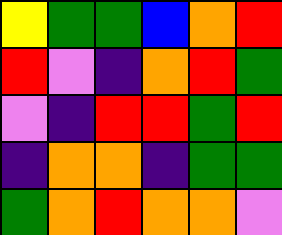[["yellow", "green", "green", "blue", "orange", "red"], ["red", "violet", "indigo", "orange", "red", "green"], ["violet", "indigo", "red", "red", "green", "red"], ["indigo", "orange", "orange", "indigo", "green", "green"], ["green", "orange", "red", "orange", "orange", "violet"]]